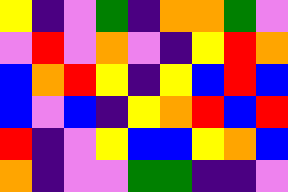[["yellow", "indigo", "violet", "green", "indigo", "orange", "orange", "green", "violet"], ["violet", "red", "violet", "orange", "violet", "indigo", "yellow", "red", "orange"], ["blue", "orange", "red", "yellow", "indigo", "yellow", "blue", "red", "blue"], ["blue", "violet", "blue", "indigo", "yellow", "orange", "red", "blue", "red"], ["red", "indigo", "violet", "yellow", "blue", "blue", "yellow", "orange", "blue"], ["orange", "indigo", "violet", "violet", "green", "green", "indigo", "indigo", "violet"]]